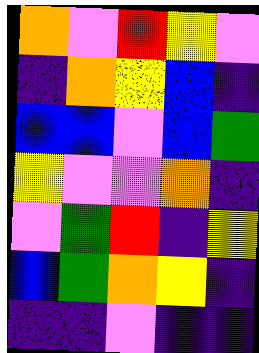[["orange", "violet", "red", "yellow", "violet"], ["indigo", "orange", "yellow", "blue", "indigo"], ["blue", "blue", "violet", "blue", "green"], ["yellow", "violet", "violet", "orange", "indigo"], ["violet", "green", "red", "indigo", "yellow"], ["blue", "green", "orange", "yellow", "indigo"], ["indigo", "indigo", "violet", "indigo", "indigo"]]